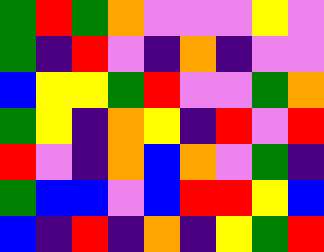[["green", "red", "green", "orange", "violet", "violet", "violet", "yellow", "violet"], ["green", "indigo", "red", "violet", "indigo", "orange", "indigo", "violet", "violet"], ["blue", "yellow", "yellow", "green", "red", "violet", "violet", "green", "orange"], ["green", "yellow", "indigo", "orange", "yellow", "indigo", "red", "violet", "red"], ["red", "violet", "indigo", "orange", "blue", "orange", "violet", "green", "indigo"], ["green", "blue", "blue", "violet", "blue", "red", "red", "yellow", "blue"], ["blue", "indigo", "red", "indigo", "orange", "indigo", "yellow", "green", "red"]]